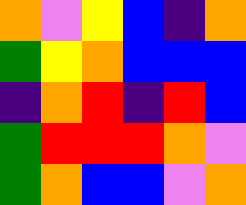[["orange", "violet", "yellow", "blue", "indigo", "orange"], ["green", "yellow", "orange", "blue", "blue", "blue"], ["indigo", "orange", "red", "indigo", "red", "blue"], ["green", "red", "red", "red", "orange", "violet"], ["green", "orange", "blue", "blue", "violet", "orange"]]